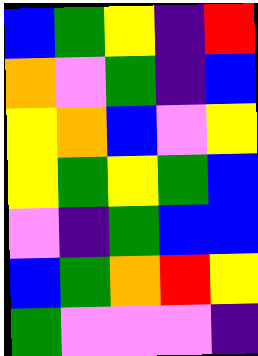[["blue", "green", "yellow", "indigo", "red"], ["orange", "violet", "green", "indigo", "blue"], ["yellow", "orange", "blue", "violet", "yellow"], ["yellow", "green", "yellow", "green", "blue"], ["violet", "indigo", "green", "blue", "blue"], ["blue", "green", "orange", "red", "yellow"], ["green", "violet", "violet", "violet", "indigo"]]